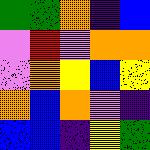[["green", "green", "orange", "indigo", "blue"], ["violet", "red", "violet", "orange", "orange"], ["violet", "orange", "yellow", "blue", "yellow"], ["orange", "blue", "orange", "violet", "indigo"], ["blue", "blue", "indigo", "yellow", "green"]]